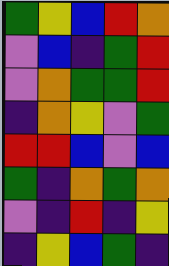[["green", "yellow", "blue", "red", "orange"], ["violet", "blue", "indigo", "green", "red"], ["violet", "orange", "green", "green", "red"], ["indigo", "orange", "yellow", "violet", "green"], ["red", "red", "blue", "violet", "blue"], ["green", "indigo", "orange", "green", "orange"], ["violet", "indigo", "red", "indigo", "yellow"], ["indigo", "yellow", "blue", "green", "indigo"]]